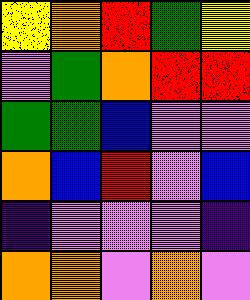[["yellow", "orange", "red", "green", "yellow"], ["violet", "green", "orange", "red", "red"], ["green", "green", "blue", "violet", "violet"], ["orange", "blue", "red", "violet", "blue"], ["indigo", "violet", "violet", "violet", "indigo"], ["orange", "orange", "violet", "orange", "violet"]]